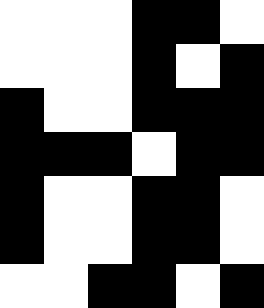[["white", "white", "white", "black", "black", "white"], ["white", "white", "white", "black", "white", "black"], ["black", "white", "white", "black", "black", "black"], ["black", "black", "black", "white", "black", "black"], ["black", "white", "white", "black", "black", "white"], ["black", "white", "white", "black", "black", "white"], ["white", "white", "black", "black", "white", "black"]]